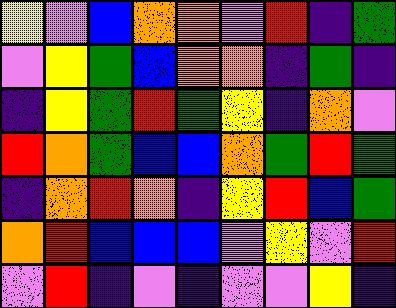[["yellow", "violet", "blue", "orange", "orange", "violet", "red", "indigo", "green"], ["violet", "yellow", "green", "blue", "orange", "orange", "indigo", "green", "indigo"], ["indigo", "yellow", "green", "red", "green", "yellow", "indigo", "orange", "violet"], ["red", "orange", "green", "blue", "blue", "orange", "green", "red", "green"], ["indigo", "orange", "red", "orange", "indigo", "yellow", "red", "blue", "green"], ["orange", "red", "blue", "blue", "blue", "violet", "yellow", "violet", "red"], ["violet", "red", "indigo", "violet", "indigo", "violet", "violet", "yellow", "indigo"]]